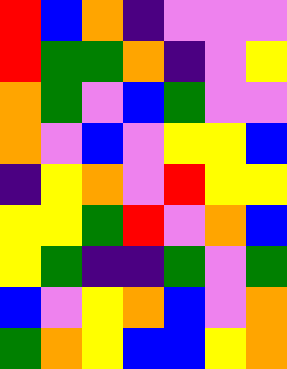[["red", "blue", "orange", "indigo", "violet", "violet", "violet"], ["red", "green", "green", "orange", "indigo", "violet", "yellow"], ["orange", "green", "violet", "blue", "green", "violet", "violet"], ["orange", "violet", "blue", "violet", "yellow", "yellow", "blue"], ["indigo", "yellow", "orange", "violet", "red", "yellow", "yellow"], ["yellow", "yellow", "green", "red", "violet", "orange", "blue"], ["yellow", "green", "indigo", "indigo", "green", "violet", "green"], ["blue", "violet", "yellow", "orange", "blue", "violet", "orange"], ["green", "orange", "yellow", "blue", "blue", "yellow", "orange"]]